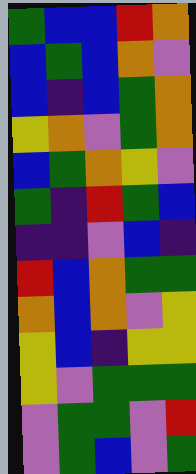[["green", "blue", "blue", "red", "orange"], ["blue", "green", "blue", "orange", "violet"], ["blue", "indigo", "blue", "green", "orange"], ["yellow", "orange", "violet", "green", "orange"], ["blue", "green", "orange", "yellow", "violet"], ["green", "indigo", "red", "green", "blue"], ["indigo", "indigo", "violet", "blue", "indigo"], ["red", "blue", "orange", "green", "green"], ["orange", "blue", "orange", "violet", "yellow"], ["yellow", "blue", "indigo", "yellow", "yellow"], ["yellow", "violet", "green", "green", "green"], ["violet", "green", "green", "violet", "red"], ["violet", "green", "blue", "violet", "green"]]